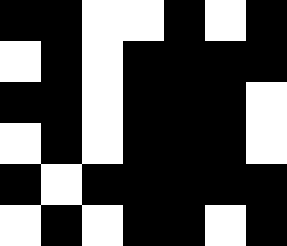[["black", "black", "white", "white", "black", "white", "black"], ["white", "black", "white", "black", "black", "black", "black"], ["black", "black", "white", "black", "black", "black", "white"], ["white", "black", "white", "black", "black", "black", "white"], ["black", "white", "black", "black", "black", "black", "black"], ["white", "black", "white", "black", "black", "white", "black"]]